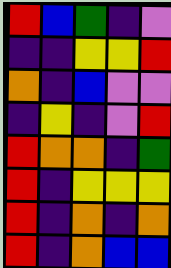[["red", "blue", "green", "indigo", "violet"], ["indigo", "indigo", "yellow", "yellow", "red"], ["orange", "indigo", "blue", "violet", "violet"], ["indigo", "yellow", "indigo", "violet", "red"], ["red", "orange", "orange", "indigo", "green"], ["red", "indigo", "yellow", "yellow", "yellow"], ["red", "indigo", "orange", "indigo", "orange"], ["red", "indigo", "orange", "blue", "blue"]]